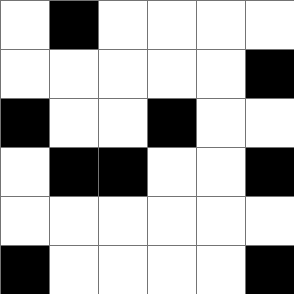[["white", "black", "white", "white", "white", "white"], ["white", "white", "white", "white", "white", "black"], ["black", "white", "white", "black", "white", "white"], ["white", "black", "black", "white", "white", "black"], ["white", "white", "white", "white", "white", "white"], ["black", "white", "white", "white", "white", "black"]]